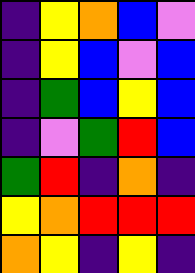[["indigo", "yellow", "orange", "blue", "violet"], ["indigo", "yellow", "blue", "violet", "blue"], ["indigo", "green", "blue", "yellow", "blue"], ["indigo", "violet", "green", "red", "blue"], ["green", "red", "indigo", "orange", "indigo"], ["yellow", "orange", "red", "red", "red"], ["orange", "yellow", "indigo", "yellow", "indigo"]]